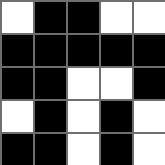[["white", "black", "black", "white", "white"], ["black", "black", "black", "black", "black"], ["black", "black", "white", "white", "black"], ["white", "black", "white", "black", "white"], ["black", "black", "white", "black", "white"]]